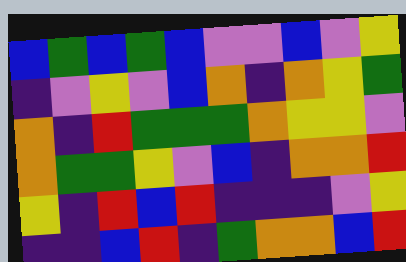[["blue", "green", "blue", "green", "blue", "violet", "violet", "blue", "violet", "yellow"], ["indigo", "violet", "yellow", "violet", "blue", "orange", "indigo", "orange", "yellow", "green"], ["orange", "indigo", "red", "green", "green", "green", "orange", "yellow", "yellow", "violet"], ["orange", "green", "green", "yellow", "violet", "blue", "indigo", "orange", "orange", "red"], ["yellow", "indigo", "red", "blue", "red", "indigo", "indigo", "indigo", "violet", "yellow"], ["indigo", "indigo", "blue", "red", "indigo", "green", "orange", "orange", "blue", "red"]]